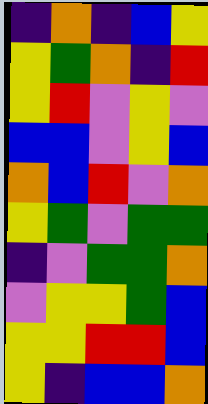[["indigo", "orange", "indigo", "blue", "yellow"], ["yellow", "green", "orange", "indigo", "red"], ["yellow", "red", "violet", "yellow", "violet"], ["blue", "blue", "violet", "yellow", "blue"], ["orange", "blue", "red", "violet", "orange"], ["yellow", "green", "violet", "green", "green"], ["indigo", "violet", "green", "green", "orange"], ["violet", "yellow", "yellow", "green", "blue"], ["yellow", "yellow", "red", "red", "blue"], ["yellow", "indigo", "blue", "blue", "orange"]]